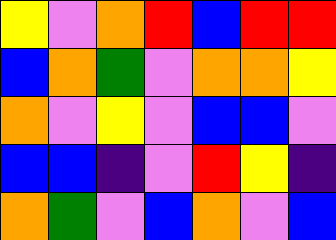[["yellow", "violet", "orange", "red", "blue", "red", "red"], ["blue", "orange", "green", "violet", "orange", "orange", "yellow"], ["orange", "violet", "yellow", "violet", "blue", "blue", "violet"], ["blue", "blue", "indigo", "violet", "red", "yellow", "indigo"], ["orange", "green", "violet", "blue", "orange", "violet", "blue"]]